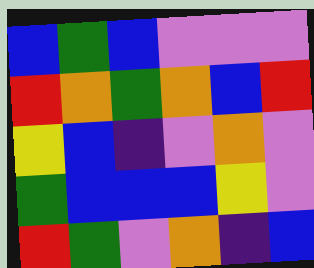[["blue", "green", "blue", "violet", "violet", "violet"], ["red", "orange", "green", "orange", "blue", "red"], ["yellow", "blue", "indigo", "violet", "orange", "violet"], ["green", "blue", "blue", "blue", "yellow", "violet"], ["red", "green", "violet", "orange", "indigo", "blue"]]